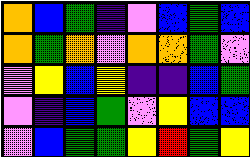[["orange", "blue", "green", "indigo", "violet", "blue", "green", "blue"], ["orange", "green", "orange", "violet", "orange", "orange", "green", "violet"], ["violet", "yellow", "blue", "yellow", "indigo", "indigo", "blue", "green"], ["violet", "indigo", "blue", "green", "violet", "yellow", "blue", "blue"], ["violet", "blue", "green", "green", "yellow", "red", "green", "yellow"]]